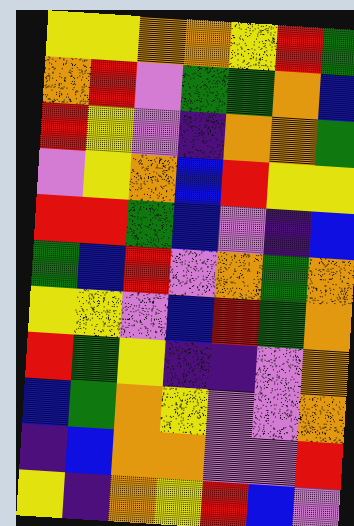[["yellow", "yellow", "orange", "orange", "yellow", "red", "green"], ["orange", "red", "violet", "green", "green", "orange", "blue"], ["red", "yellow", "violet", "indigo", "orange", "orange", "green"], ["violet", "yellow", "orange", "blue", "red", "yellow", "yellow"], ["red", "red", "green", "blue", "violet", "indigo", "blue"], ["green", "blue", "red", "violet", "orange", "green", "orange"], ["yellow", "yellow", "violet", "blue", "red", "green", "orange"], ["red", "green", "yellow", "indigo", "indigo", "violet", "orange"], ["blue", "green", "orange", "yellow", "violet", "violet", "orange"], ["indigo", "blue", "orange", "orange", "violet", "violet", "red"], ["yellow", "indigo", "orange", "yellow", "red", "blue", "violet"]]